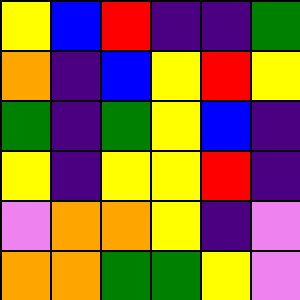[["yellow", "blue", "red", "indigo", "indigo", "green"], ["orange", "indigo", "blue", "yellow", "red", "yellow"], ["green", "indigo", "green", "yellow", "blue", "indigo"], ["yellow", "indigo", "yellow", "yellow", "red", "indigo"], ["violet", "orange", "orange", "yellow", "indigo", "violet"], ["orange", "orange", "green", "green", "yellow", "violet"]]